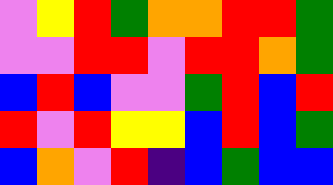[["violet", "yellow", "red", "green", "orange", "orange", "red", "red", "green"], ["violet", "violet", "red", "red", "violet", "red", "red", "orange", "green"], ["blue", "red", "blue", "violet", "violet", "green", "red", "blue", "red"], ["red", "violet", "red", "yellow", "yellow", "blue", "red", "blue", "green"], ["blue", "orange", "violet", "red", "indigo", "blue", "green", "blue", "blue"]]